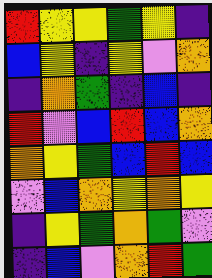[["red", "yellow", "yellow", "green", "yellow", "indigo"], ["blue", "yellow", "indigo", "yellow", "violet", "orange"], ["indigo", "orange", "green", "indigo", "blue", "indigo"], ["red", "violet", "blue", "red", "blue", "orange"], ["orange", "yellow", "green", "blue", "red", "blue"], ["violet", "blue", "orange", "yellow", "orange", "yellow"], ["indigo", "yellow", "green", "orange", "green", "violet"], ["indigo", "blue", "violet", "orange", "red", "green"]]